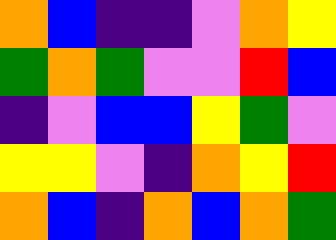[["orange", "blue", "indigo", "indigo", "violet", "orange", "yellow"], ["green", "orange", "green", "violet", "violet", "red", "blue"], ["indigo", "violet", "blue", "blue", "yellow", "green", "violet"], ["yellow", "yellow", "violet", "indigo", "orange", "yellow", "red"], ["orange", "blue", "indigo", "orange", "blue", "orange", "green"]]